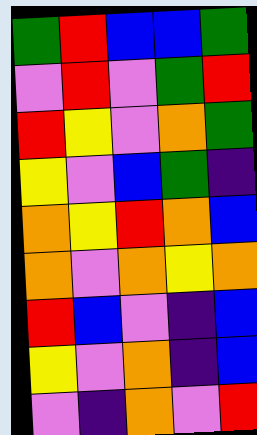[["green", "red", "blue", "blue", "green"], ["violet", "red", "violet", "green", "red"], ["red", "yellow", "violet", "orange", "green"], ["yellow", "violet", "blue", "green", "indigo"], ["orange", "yellow", "red", "orange", "blue"], ["orange", "violet", "orange", "yellow", "orange"], ["red", "blue", "violet", "indigo", "blue"], ["yellow", "violet", "orange", "indigo", "blue"], ["violet", "indigo", "orange", "violet", "red"]]